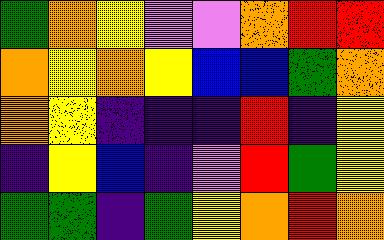[["green", "orange", "yellow", "violet", "violet", "orange", "red", "red"], ["orange", "yellow", "orange", "yellow", "blue", "blue", "green", "orange"], ["orange", "yellow", "indigo", "indigo", "indigo", "red", "indigo", "yellow"], ["indigo", "yellow", "blue", "indigo", "violet", "red", "green", "yellow"], ["green", "green", "indigo", "green", "yellow", "orange", "red", "orange"]]